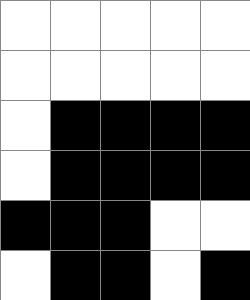[["white", "white", "white", "white", "white"], ["white", "white", "white", "white", "white"], ["white", "black", "black", "black", "black"], ["white", "black", "black", "black", "black"], ["black", "black", "black", "white", "white"], ["white", "black", "black", "white", "black"]]